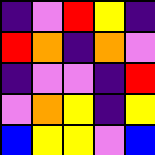[["indigo", "violet", "red", "yellow", "indigo"], ["red", "orange", "indigo", "orange", "violet"], ["indigo", "violet", "violet", "indigo", "red"], ["violet", "orange", "yellow", "indigo", "yellow"], ["blue", "yellow", "yellow", "violet", "blue"]]